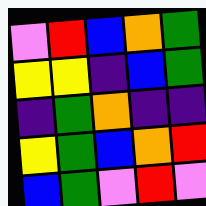[["violet", "red", "blue", "orange", "green"], ["yellow", "yellow", "indigo", "blue", "green"], ["indigo", "green", "orange", "indigo", "indigo"], ["yellow", "green", "blue", "orange", "red"], ["blue", "green", "violet", "red", "violet"]]